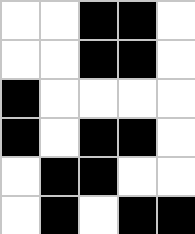[["white", "white", "black", "black", "white"], ["white", "white", "black", "black", "white"], ["black", "white", "white", "white", "white"], ["black", "white", "black", "black", "white"], ["white", "black", "black", "white", "white"], ["white", "black", "white", "black", "black"]]